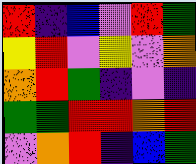[["red", "indigo", "blue", "violet", "red", "green"], ["yellow", "red", "violet", "yellow", "violet", "orange"], ["orange", "red", "green", "indigo", "violet", "indigo"], ["green", "green", "red", "red", "orange", "red"], ["violet", "orange", "red", "indigo", "blue", "green"]]